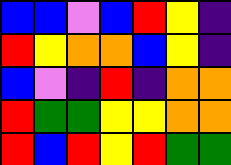[["blue", "blue", "violet", "blue", "red", "yellow", "indigo"], ["red", "yellow", "orange", "orange", "blue", "yellow", "indigo"], ["blue", "violet", "indigo", "red", "indigo", "orange", "orange"], ["red", "green", "green", "yellow", "yellow", "orange", "orange"], ["red", "blue", "red", "yellow", "red", "green", "green"]]